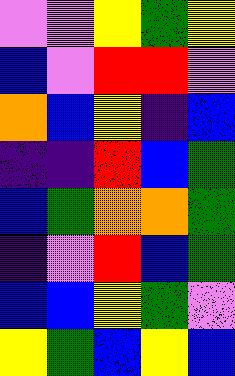[["violet", "violet", "yellow", "green", "yellow"], ["blue", "violet", "red", "red", "violet"], ["orange", "blue", "yellow", "indigo", "blue"], ["indigo", "indigo", "red", "blue", "green"], ["blue", "green", "orange", "orange", "green"], ["indigo", "violet", "red", "blue", "green"], ["blue", "blue", "yellow", "green", "violet"], ["yellow", "green", "blue", "yellow", "blue"]]